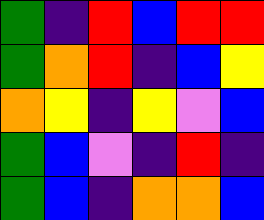[["green", "indigo", "red", "blue", "red", "red"], ["green", "orange", "red", "indigo", "blue", "yellow"], ["orange", "yellow", "indigo", "yellow", "violet", "blue"], ["green", "blue", "violet", "indigo", "red", "indigo"], ["green", "blue", "indigo", "orange", "orange", "blue"]]